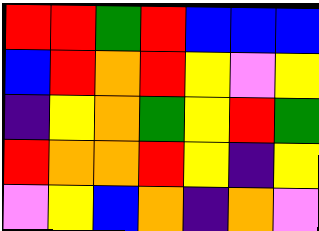[["red", "red", "green", "red", "blue", "blue", "blue"], ["blue", "red", "orange", "red", "yellow", "violet", "yellow"], ["indigo", "yellow", "orange", "green", "yellow", "red", "green"], ["red", "orange", "orange", "red", "yellow", "indigo", "yellow"], ["violet", "yellow", "blue", "orange", "indigo", "orange", "violet"]]